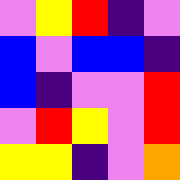[["violet", "yellow", "red", "indigo", "violet"], ["blue", "violet", "blue", "blue", "indigo"], ["blue", "indigo", "violet", "violet", "red"], ["violet", "red", "yellow", "violet", "red"], ["yellow", "yellow", "indigo", "violet", "orange"]]